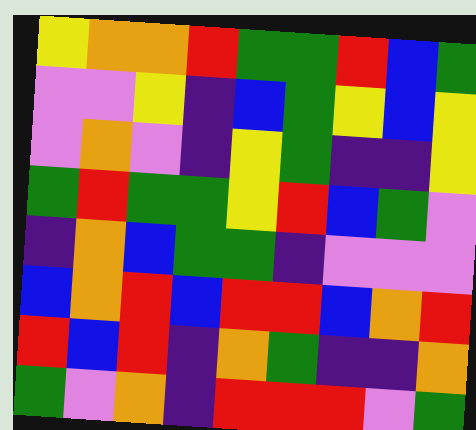[["yellow", "orange", "orange", "red", "green", "green", "red", "blue", "green"], ["violet", "violet", "yellow", "indigo", "blue", "green", "yellow", "blue", "yellow"], ["violet", "orange", "violet", "indigo", "yellow", "green", "indigo", "indigo", "yellow"], ["green", "red", "green", "green", "yellow", "red", "blue", "green", "violet"], ["indigo", "orange", "blue", "green", "green", "indigo", "violet", "violet", "violet"], ["blue", "orange", "red", "blue", "red", "red", "blue", "orange", "red"], ["red", "blue", "red", "indigo", "orange", "green", "indigo", "indigo", "orange"], ["green", "violet", "orange", "indigo", "red", "red", "red", "violet", "green"]]